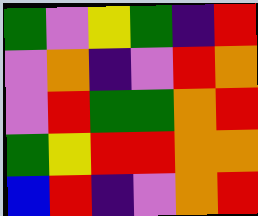[["green", "violet", "yellow", "green", "indigo", "red"], ["violet", "orange", "indigo", "violet", "red", "orange"], ["violet", "red", "green", "green", "orange", "red"], ["green", "yellow", "red", "red", "orange", "orange"], ["blue", "red", "indigo", "violet", "orange", "red"]]